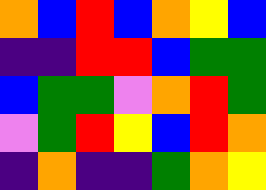[["orange", "blue", "red", "blue", "orange", "yellow", "blue"], ["indigo", "indigo", "red", "red", "blue", "green", "green"], ["blue", "green", "green", "violet", "orange", "red", "green"], ["violet", "green", "red", "yellow", "blue", "red", "orange"], ["indigo", "orange", "indigo", "indigo", "green", "orange", "yellow"]]